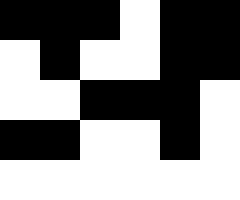[["black", "black", "black", "white", "black", "black"], ["white", "black", "white", "white", "black", "black"], ["white", "white", "black", "black", "black", "white"], ["black", "black", "white", "white", "black", "white"], ["white", "white", "white", "white", "white", "white"]]